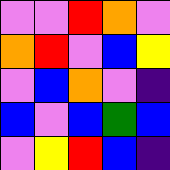[["violet", "violet", "red", "orange", "violet"], ["orange", "red", "violet", "blue", "yellow"], ["violet", "blue", "orange", "violet", "indigo"], ["blue", "violet", "blue", "green", "blue"], ["violet", "yellow", "red", "blue", "indigo"]]